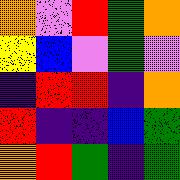[["orange", "violet", "red", "green", "orange"], ["yellow", "blue", "violet", "green", "violet"], ["indigo", "red", "red", "indigo", "orange"], ["red", "indigo", "indigo", "blue", "green"], ["orange", "red", "green", "indigo", "green"]]